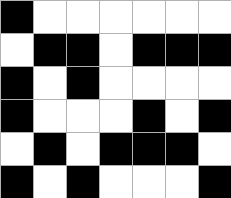[["black", "white", "white", "white", "white", "white", "white"], ["white", "black", "black", "white", "black", "black", "black"], ["black", "white", "black", "white", "white", "white", "white"], ["black", "white", "white", "white", "black", "white", "black"], ["white", "black", "white", "black", "black", "black", "white"], ["black", "white", "black", "white", "white", "white", "black"]]